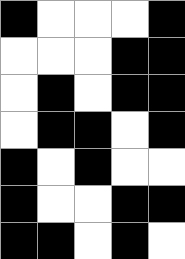[["black", "white", "white", "white", "black"], ["white", "white", "white", "black", "black"], ["white", "black", "white", "black", "black"], ["white", "black", "black", "white", "black"], ["black", "white", "black", "white", "white"], ["black", "white", "white", "black", "black"], ["black", "black", "white", "black", "white"]]